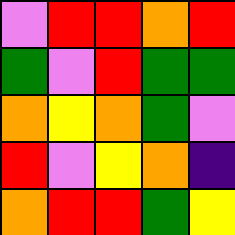[["violet", "red", "red", "orange", "red"], ["green", "violet", "red", "green", "green"], ["orange", "yellow", "orange", "green", "violet"], ["red", "violet", "yellow", "orange", "indigo"], ["orange", "red", "red", "green", "yellow"]]